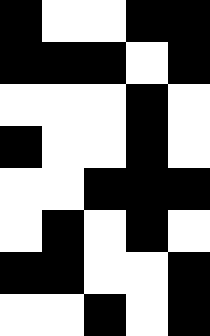[["black", "white", "white", "black", "black"], ["black", "black", "black", "white", "black"], ["white", "white", "white", "black", "white"], ["black", "white", "white", "black", "white"], ["white", "white", "black", "black", "black"], ["white", "black", "white", "black", "white"], ["black", "black", "white", "white", "black"], ["white", "white", "black", "white", "black"]]